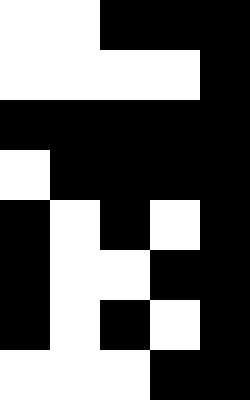[["white", "white", "black", "black", "black"], ["white", "white", "white", "white", "black"], ["black", "black", "black", "black", "black"], ["white", "black", "black", "black", "black"], ["black", "white", "black", "white", "black"], ["black", "white", "white", "black", "black"], ["black", "white", "black", "white", "black"], ["white", "white", "white", "black", "black"]]